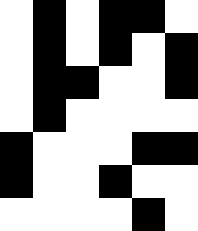[["white", "black", "white", "black", "black", "white"], ["white", "black", "white", "black", "white", "black"], ["white", "black", "black", "white", "white", "black"], ["white", "black", "white", "white", "white", "white"], ["black", "white", "white", "white", "black", "black"], ["black", "white", "white", "black", "white", "white"], ["white", "white", "white", "white", "black", "white"]]